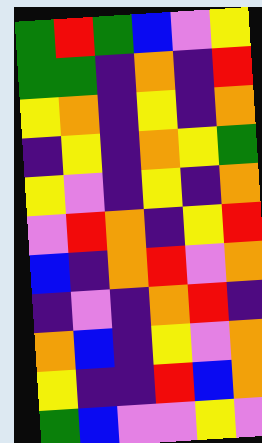[["green", "red", "green", "blue", "violet", "yellow"], ["green", "green", "indigo", "orange", "indigo", "red"], ["yellow", "orange", "indigo", "yellow", "indigo", "orange"], ["indigo", "yellow", "indigo", "orange", "yellow", "green"], ["yellow", "violet", "indigo", "yellow", "indigo", "orange"], ["violet", "red", "orange", "indigo", "yellow", "red"], ["blue", "indigo", "orange", "red", "violet", "orange"], ["indigo", "violet", "indigo", "orange", "red", "indigo"], ["orange", "blue", "indigo", "yellow", "violet", "orange"], ["yellow", "indigo", "indigo", "red", "blue", "orange"], ["green", "blue", "violet", "violet", "yellow", "violet"]]